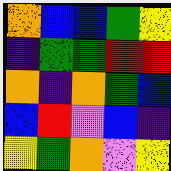[["orange", "blue", "blue", "green", "yellow"], ["indigo", "green", "green", "red", "red"], ["orange", "indigo", "orange", "green", "blue"], ["blue", "red", "violet", "blue", "indigo"], ["yellow", "green", "orange", "violet", "yellow"]]